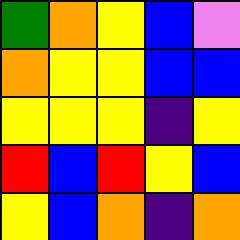[["green", "orange", "yellow", "blue", "violet"], ["orange", "yellow", "yellow", "blue", "blue"], ["yellow", "yellow", "yellow", "indigo", "yellow"], ["red", "blue", "red", "yellow", "blue"], ["yellow", "blue", "orange", "indigo", "orange"]]